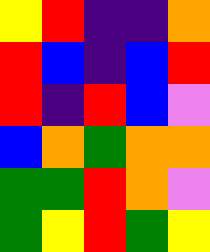[["yellow", "red", "indigo", "indigo", "orange"], ["red", "blue", "indigo", "blue", "red"], ["red", "indigo", "red", "blue", "violet"], ["blue", "orange", "green", "orange", "orange"], ["green", "green", "red", "orange", "violet"], ["green", "yellow", "red", "green", "yellow"]]